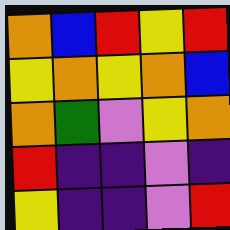[["orange", "blue", "red", "yellow", "red"], ["yellow", "orange", "yellow", "orange", "blue"], ["orange", "green", "violet", "yellow", "orange"], ["red", "indigo", "indigo", "violet", "indigo"], ["yellow", "indigo", "indigo", "violet", "red"]]